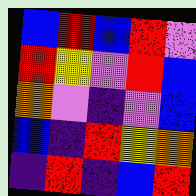[["blue", "red", "blue", "red", "violet"], ["red", "yellow", "violet", "red", "blue"], ["orange", "violet", "indigo", "violet", "blue"], ["blue", "indigo", "red", "yellow", "orange"], ["indigo", "red", "indigo", "blue", "red"]]